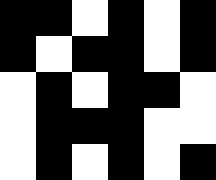[["black", "black", "white", "black", "white", "black"], ["black", "white", "black", "black", "white", "black"], ["white", "black", "white", "black", "black", "white"], ["white", "black", "black", "black", "white", "white"], ["white", "black", "white", "black", "white", "black"]]